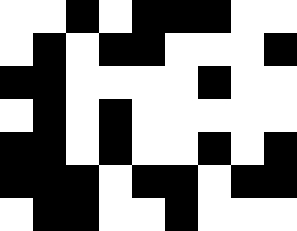[["white", "white", "black", "white", "black", "black", "black", "white", "white"], ["white", "black", "white", "black", "black", "white", "white", "white", "black"], ["black", "black", "white", "white", "white", "white", "black", "white", "white"], ["white", "black", "white", "black", "white", "white", "white", "white", "white"], ["black", "black", "white", "black", "white", "white", "black", "white", "black"], ["black", "black", "black", "white", "black", "black", "white", "black", "black"], ["white", "black", "black", "white", "white", "black", "white", "white", "white"]]